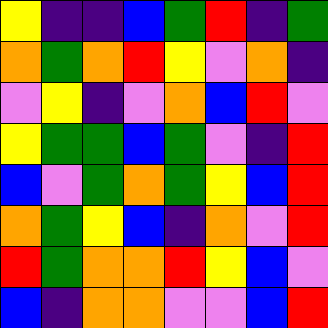[["yellow", "indigo", "indigo", "blue", "green", "red", "indigo", "green"], ["orange", "green", "orange", "red", "yellow", "violet", "orange", "indigo"], ["violet", "yellow", "indigo", "violet", "orange", "blue", "red", "violet"], ["yellow", "green", "green", "blue", "green", "violet", "indigo", "red"], ["blue", "violet", "green", "orange", "green", "yellow", "blue", "red"], ["orange", "green", "yellow", "blue", "indigo", "orange", "violet", "red"], ["red", "green", "orange", "orange", "red", "yellow", "blue", "violet"], ["blue", "indigo", "orange", "orange", "violet", "violet", "blue", "red"]]